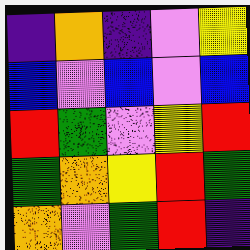[["indigo", "orange", "indigo", "violet", "yellow"], ["blue", "violet", "blue", "violet", "blue"], ["red", "green", "violet", "yellow", "red"], ["green", "orange", "yellow", "red", "green"], ["orange", "violet", "green", "red", "indigo"]]